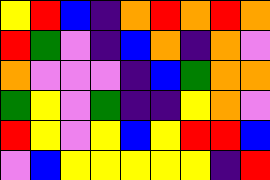[["yellow", "red", "blue", "indigo", "orange", "red", "orange", "red", "orange"], ["red", "green", "violet", "indigo", "blue", "orange", "indigo", "orange", "violet"], ["orange", "violet", "violet", "violet", "indigo", "blue", "green", "orange", "orange"], ["green", "yellow", "violet", "green", "indigo", "indigo", "yellow", "orange", "violet"], ["red", "yellow", "violet", "yellow", "blue", "yellow", "red", "red", "blue"], ["violet", "blue", "yellow", "yellow", "yellow", "yellow", "yellow", "indigo", "red"]]